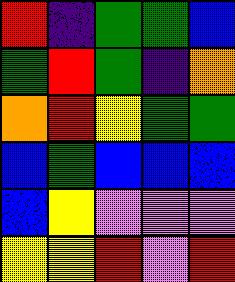[["red", "indigo", "green", "green", "blue"], ["green", "red", "green", "indigo", "orange"], ["orange", "red", "yellow", "green", "green"], ["blue", "green", "blue", "blue", "blue"], ["blue", "yellow", "violet", "violet", "violet"], ["yellow", "yellow", "red", "violet", "red"]]